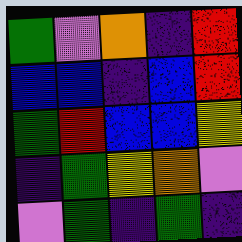[["green", "violet", "orange", "indigo", "red"], ["blue", "blue", "indigo", "blue", "red"], ["green", "red", "blue", "blue", "yellow"], ["indigo", "green", "yellow", "orange", "violet"], ["violet", "green", "indigo", "green", "indigo"]]